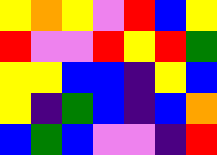[["yellow", "orange", "yellow", "violet", "red", "blue", "yellow"], ["red", "violet", "violet", "red", "yellow", "red", "green"], ["yellow", "yellow", "blue", "blue", "indigo", "yellow", "blue"], ["yellow", "indigo", "green", "blue", "indigo", "blue", "orange"], ["blue", "green", "blue", "violet", "violet", "indigo", "red"]]